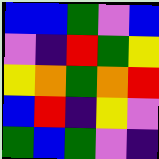[["blue", "blue", "green", "violet", "blue"], ["violet", "indigo", "red", "green", "yellow"], ["yellow", "orange", "green", "orange", "red"], ["blue", "red", "indigo", "yellow", "violet"], ["green", "blue", "green", "violet", "indigo"]]